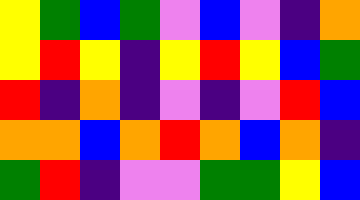[["yellow", "green", "blue", "green", "violet", "blue", "violet", "indigo", "orange"], ["yellow", "red", "yellow", "indigo", "yellow", "red", "yellow", "blue", "green"], ["red", "indigo", "orange", "indigo", "violet", "indigo", "violet", "red", "blue"], ["orange", "orange", "blue", "orange", "red", "orange", "blue", "orange", "indigo"], ["green", "red", "indigo", "violet", "violet", "green", "green", "yellow", "blue"]]